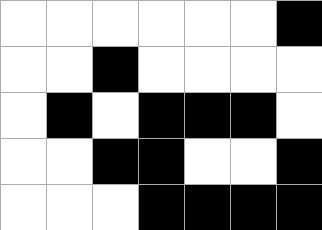[["white", "white", "white", "white", "white", "white", "black"], ["white", "white", "black", "white", "white", "white", "white"], ["white", "black", "white", "black", "black", "black", "white"], ["white", "white", "black", "black", "white", "white", "black"], ["white", "white", "white", "black", "black", "black", "black"]]